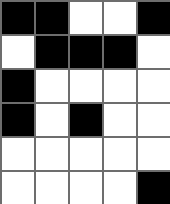[["black", "black", "white", "white", "black"], ["white", "black", "black", "black", "white"], ["black", "white", "white", "white", "white"], ["black", "white", "black", "white", "white"], ["white", "white", "white", "white", "white"], ["white", "white", "white", "white", "black"]]